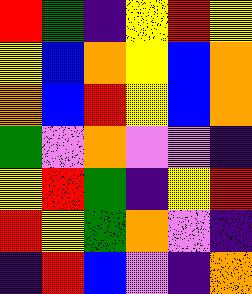[["red", "green", "indigo", "yellow", "red", "yellow"], ["yellow", "blue", "orange", "yellow", "blue", "orange"], ["orange", "blue", "red", "yellow", "blue", "orange"], ["green", "violet", "orange", "violet", "violet", "indigo"], ["yellow", "red", "green", "indigo", "yellow", "red"], ["red", "yellow", "green", "orange", "violet", "indigo"], ["indigo", "red", "blue", "violet", "indigo", "orange"]]